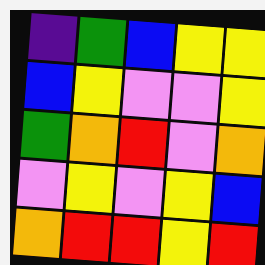[["indigo", "green", "blue", "yellow", "yellow"], ["blue", "yellow", "violet", "violet", "yellow"], ["green", "orange", "red", "violet", "orange"], ["violet", "yellow", "violet", "yellow", "blue"], ["orange", "red", "red", "yellow", "red"]]